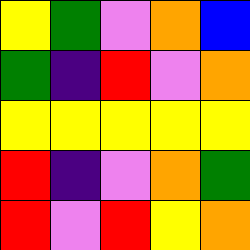[["yellow", "green", "violet", "orange", "blue"], ["green", "indigo", "red", "violet", "orange"], ["yellow", "yellow", "yellow", "yellow", "yellow"], ["red", "indigo", "violet", "orange", "green"], ["red", "violet", "red", "yellow", "orange"]]